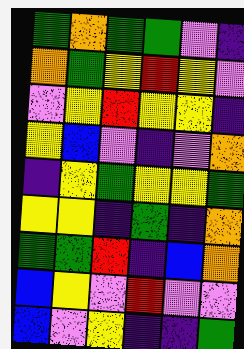[["green", "orange", "green", "green", "violet", "indigo"], ["orange", "green", "yellow", "red", "yellow", "violet"], ["violet", "yellow", "red", "yellow", "yellow", "indigo"], ["yellow", "blue", "violet", "indigo", "violet", "orange"], ["indigo", "yellow", "green", "yellow", "yellow", "green"], ["yellow", "yellow", "indigo", "green", "indigo", "orange"], ["green", "green", "red", "indigo", "blue", "orange"], ["blue", "yellow", "violet", "red", "violet", "violet"], ["blue", "violet", "yellow", "indigo", "indigo", "green"]]